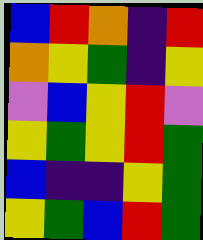[["blue", "red", "orange", "indigo", "red"], ["orange", "yellow", "green", "indigo", "yellow"], ["violet", "blue", "yellow", "red", "violet"], ["yellow", "green", "yellow", "red", "green"], ["blue", "indigo", "indigo", "yellow", "green"], ["yellow", "green", "blue", "red", "green"]]